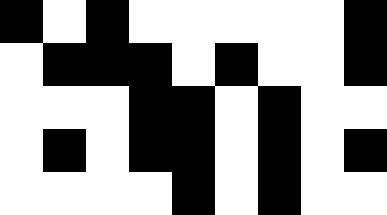[["black", "white", "black", "white", "white", "white", "white", "white", "black"], ["white", "black", "black", "black", "white", "black", "white", "white", "black"], ["white", "white", "white", "black", "black", "white", "black", "white", "white"], ["white", "black", "white", "black", "black", "white", "black", "white", "black"], ["white", "white", "white", "white", "black", "white", "black", "white", "white"]]